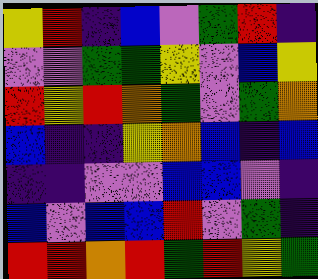[["yellow", "red", "indigo", "blue", "violet", "green", "red", "indigo"], ["violet", "violet", "green", "green", "yellow", "violet", "blue", "yellow"], ["red", "yellow", "red", "orange", "green", "violet", "green", "orange"], ["blue", "indigo", "indigo", "yellow", "orange", "blue", "indigo", "blue"], ["indigo", "indigo", "violet", "violet", "blue", "blue", "violet", "indigo"], ["blue", "violet", "blue", "blue", "red", "violet", "green", "indigo"], ["red", "red", "orange", "red", "green", "red", "yellow", "green"]]